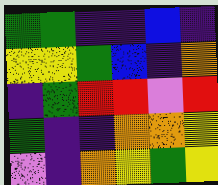[["green", "green", "indigo", "indigo", "blue", "indigo"], ["yellow", "yellow", "green", "blue", "indigo", "orange"], ["indigo", "green", "red", "red", "violet", "red"], ["green", "indigo", "indigo", "orange", "orange", "yellow"], ["violet", "indigo", "orange", "yellow", "green", "yellow"]]